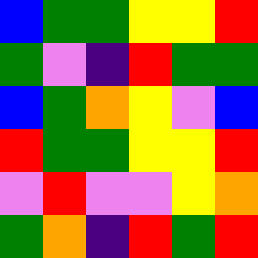[["blue", "green", "green", "yellow", "yellow", "red"], ["green", "violet", "indigo", "red", "green", "green"], ["blue", "green", "orange", "yellow", "violet", "blue"], ["red", "green", "green", "yellow", "yellow", "red"], ["violet", "red", "violet", "violet", "yellow", "orange"], ["green", "orange", "indigo", "red", "green", "red"]]